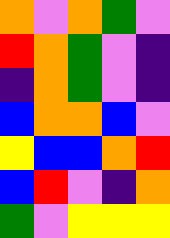[["orange", "violet", "orange", "green", "violet"], ["red", "orange", "green", "violet", "indigo"], ["indigo", "orange", "green", "violet", "indigo"], ["blue", "orange", "orange", "blue", "violet"], ["yellow", "blue", "blue", "orange", "red"], ["blue", "red", "violet", "indigo", "orange"], ["green", "violet", "yellow", "yellow", "yellow"]]